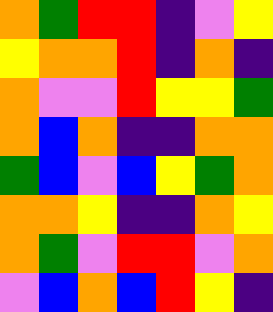[["orange", "green", "red", "red", "indigo", "violet", "yellow"], ["yellow", "orange", "orange", "red", "indigo", "orange", "indigo"], ["orange", "violet", "violet", "red", "yellow", "yellow", "green"], ["orange", "blue", "orange", "indigo", "indigo", "orange", "orange"], ["green", "blue", "violet", "blue", "yellow", "green", "orange"], ["orange", "orange", "yellow", "indigo", "indigo", "orange", "yellow"], ["orange", "green", "violet", "red", "red", "violet", "orange"], ["violet", "blue", "orange", "blue", "red", "yellow", "indigo"]]